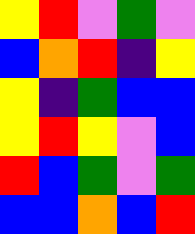[["yellow", "red", "violet", "green", "violet"], ["blue", "orange", "red", "indigo", "yellow"], ["yellow", "indigo", "green", "blue", "blue"], ["yellow", "red", "yellow", "violet", "blue"], ["red", "blue", "green", "violet", "green"], ["blue", "blue", "orange", "blue", "red"]]